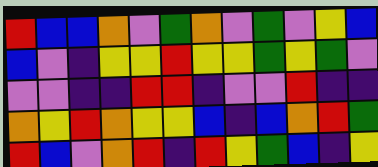[["red", "blue", "blue", "orange", "violet", "green", "orange", "violet", "green", "violet", "yellow", "blue"], ["blue", "violet", "indigo", "yellow", "yellow", "red", "yellow", "yellow", "green", "yellow", "green", "violet"], ["violet", "violet", "indigo", "indigo", "red", "red", "indigo", "violet", "violet", "red", "indigo", "indigo"], ["orange", "yellow", "red", "orange", "yellow", "yellow", "blue", "indigo", "blue", "orange", "red", "green"], ["red", "blue", "violet", "orange", "red", "indigo", "red", "yellow", "green", "blue", "indigo", "yellow"]]